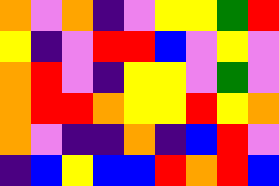[["orange", "violet", "orange", "indigo", "violet", "yellow", "yellow", "green", "red"], ["yellow", "indigo", "violet", "red", "red", "blue", "violet", "yellow", "violet"], ["orange", "red", "violet", "indigo", "yellow", "yellow", "violet", "green", "violet"], ["orange", "red", "red", "orange", "yellow", "yellow", "red", "yellow", "orange"], ["orange", "violet", "indigo", "indigo", "orange", "indigo", "blue", "red", "violet"], ["indigo", "blue", "yellow", "blue", "blue", "red", "orange", "red", "blue"]]